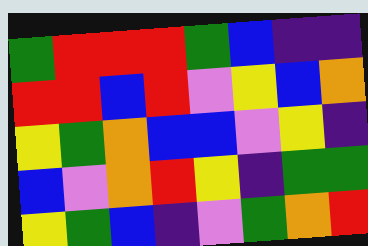[["green", "red", "red", "red", "green", "blue", "indigo", "indigo"], ["red", "red", "blue", "red", "violet", "yellow", "blue", "orange"], ["yellow", "green", "orange", "blue", "blue", "violet", "yellow", "indigo"], ["blue", "violet", "orange", "red", "yellow", "indigo", "green", "green"], ["yellow", "green", "blue", "indigo", "violet", "green", "orange", "red"]]